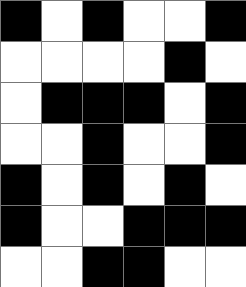[["black", "white", "black", "white", "white", "black"], ["white", "white", "white", "white", "black", "white"], ["white", "black", "black", "black", "white", "black"], ["white", "white", "black", "white", "white", "black"], ["black", "white", "black", "white", "black", "white"], ["black", "white", "white", "black", "black", "black"], ["white", "white", "black", "black", "white", "white"]]